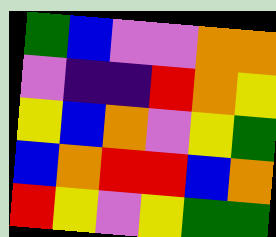[["green", "blue", "violet", "violet", "orange", "orange"], ["violet", "indigo", "indigo", "red", "orange", "yellow"], ["yellow", "blue", "orange", "violet", "yellow", "green"], ["blue", "orange", "red", "red", "blue", "orange"], ["red", "yellow", "violet", "yellow", "green", "green"]]